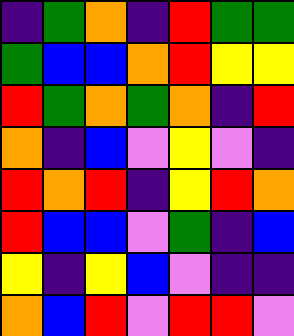[["indigo", "green", "orange", "indigo", "red", "green", "green"], ["green", "blue", "blue", "orange", "red", "yellow", "yellow"], ["red", "green", "orange", "green", "orange", "indigo", "red"], ["orange", "indigo", "blue", "violet", "yellow", "violet", "indigo"], ["red", "orange", "red", "indigo", "yellow", "red", "orange"], ["red", "blue", "blue", "violet", "green", "indigo", "blue"], ["yellow", "indigo", "yellow", "blue", "violet", "indigo", "indigo"], ["orange", "blue", "red", "violet", "red", "red", "violet"]]